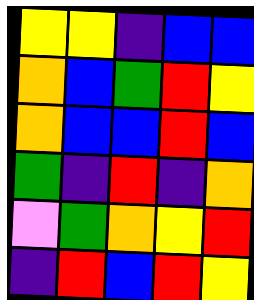[["yellow", "yellow", "indigo", "blue", "blue"], ["orange", "blue", "green", "red", "yellow"], ["orange", "blue", "blue", "red", "blue"], ["green", "indigo", "red", "indigo", "orange"], ["violet", "green", "orange", "yellow", "red"], ["indigo", "red", "blue", "red", "yellow"]]